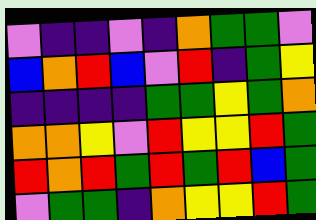[["violet", "indigo", "indigo", "violet", "indigo", "orange", "green", "green", "violet"], ["blue", "orange", "red", "blue", "violet", "red", "indigo", "green", "yellow"], ["indigo", "indigo", "indigo", "indigo", "green", "green", "yellow", "green", "orange"], ["orange", "orange", "yellow", "violet", "red", "yellow", "yellow", "red", "green"], ["red", "orange", "red", "green", "red", "green", "red", "blue", "green"], ["violet", "green", "green", "indigo", "orange", "yellow", "yellow", "red", "green"]]